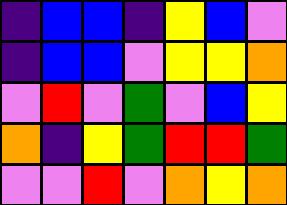[["indigo", "blue", "blue", "indigo", "yellow", "blue", "violet"], ["indigo", "blue", "blue", "violet", "yellow", "yellow", "orange"], ["violet", "red", "violet", "green", "violet", "blue", "yellow"], ["orange", "indigo", "yellow", "green", "red", "red", "green"], ["violet", "violet", "red", "violet", "orange", "yellow", "orange"]]